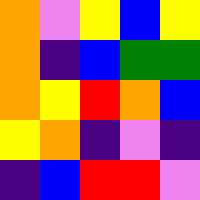[["orange", "violet", "yellow", "blue", "yellow"], ["orange", "indigo", "blue", "green", "green"], ["orange", "yellow", "red", "orange", "blue"], ["yellow", "orange", "indigo", "violet", "indigo"], ["indigo", "blue", "red", "red", "violet"]]